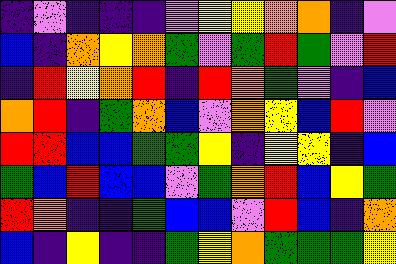[["indigo", "violet", "indigo", "indigo", "indigo", "violet", "yellow", "yellow", "orange", "orange", "indigo", "violet"], ["blue", "indigo", "orange", "yellow", "orange", "green", "violet", "green", "red", "green", "violet", "red"], ["indigo", "red", "yellow", "orange", "red", "indigo", "red", "orange", "green", "violet", "indigo", "blue"], ["orange", "red", "indigo", "green", "orange", "blue", "violet", "orange", "yellow", "blue", "red", "violet"], ["red", "red", "blue", "blue", "green", "green", "yellow", "indigo", "yellow", "yellow", "indigo", "blue"], ["green", "blue", "red", "blue", "blue", "violet", "green", "orange", "red", "blue", "yellow", "green"], ["red", "orange", "indigo", "indigo", "green", "blue", "blue", "violet", "red", "blue", "indigo", "orange"], ["blue", "indigo", "yellow", "indigo", "indigo", "green", "yellow", "orange", "green", "green", "green", "yellow"]]